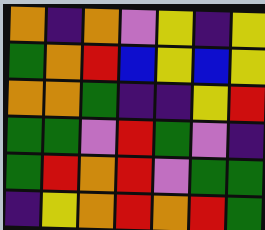[["orange", "indigo", "orange", "violet", "yellow", "indigo", "yellow"], ["green", "orange", "red", "blue", "yellow", "blue", "yellow"], ["orange", "orange", "green", "indigo", "indigo", "yellow", "red"], ["green", "green", "violet", "red", "green", "violet", "indigo"], ["green", "red", "orange", "red", "violet", "green", "green"], ["indigo", "yellow", "orange", "red", "orange", "red", "green"]]